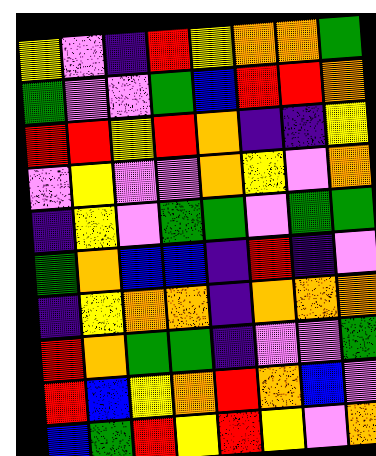[["yellow", "violet", "indigo", "red", "yellow", "orange", "orange", "green"], ["green", "violet", "violet", "green", "blue", "red", "red", "orange"], ["red", "red", "yellow", "red", "orange", "indigo", "indigo", "yellow"], ["violet", "yellow", "violet", "violet", "orange", "yellow", "violet", "orange"], ["indigo", "yellow", "violet", "green", "green", "violet", "green", "green"], ["green", "orange", "blue", "blue", "indigo", "red", "indigo", "violet"], ["indigo", "yellow", "orange", "orange", "indigo", "orange", "orange", "orange"], ["red", "orange", "green", "green", "indigo", "violet", "violet", "green"], ["red", "blue", "yellow", "orange", "red", "orange", "blue", "violet"], ["blue", "green", "red", "yellow", "red", "yellow", "violet", "orange"]]